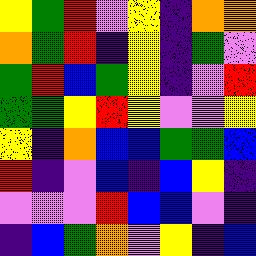[["yellow", "green", "red", "violet", "yellow", "indigo", "orange", "orange"], ["orange", "green", "red", "indigo", "yellow", "indigo", "green", "violet"], ["green", "red", "blue", "green", "yellow", "indigo", "violet", "red"], ["green", "green", "yellow", "red", "yellow", "violet", "violet", "yellow"], ["yellow", "indigo", "orange", "blue", "blue", "green", "green", "blue"], ["red", "indigo", "violet", "blue", "indigo", "blue", "yellow", "indigo"], ["violet", "violet", "violet", "red", "blue", "blue", "violet", "indigo"], ["indigo", "blue", "green", "orange", "violet", "yellow", "indigo", "blue"]]